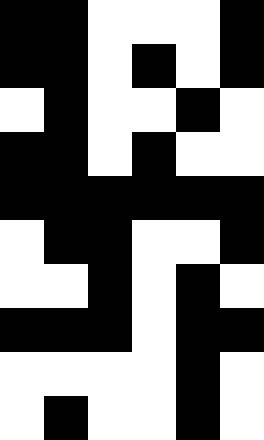[["black", "black", "white", "white", "white", "black"], ["black", "black", "white", "black", "white", "black"], ["white", "black", "white", "white", "black", "white"], ["black", "black", "white", "black", "white", "white"], ["black", "black", "black", "black", "black", "black"], ["white", "black", "black", "white", "white", "black"], ["white", "white", "black", "white", "black", "white"], ["black", "black", "black", "white", "black", "black"], ["white", "white", "white", "white", "black", "white"], ["white", "black", "white", "white", "black", "white"]]